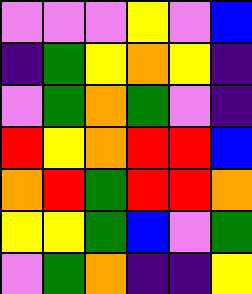[["violet", "violet", "violet", "yellow", "violet", "blue"], ["indigo", "green", "yellow", "orange", "yellow", "indigo"], ["violet", "green", "orange", "green", "violet", "indigo"], ["red", "yellow", "orange", "red", "red", "blue"], ["orange", "red", "green", "red", "red", "orange"], ["yellow", "yellow", "green", "blue", "violet", "green"], ["violet", "green", "orange", "indigo", "indigo", "yellow"]]